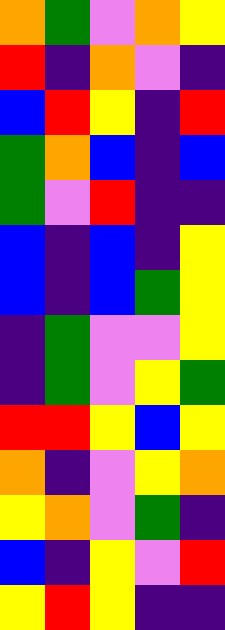[["orange", "green", "violet", "orange", "yellow"], ["red", "indigo", "orange", "violet", "indigo"], ["blue", "red", "yellow", "indigo", "red"], ["green", "orange", "blue", "indigo", "blue"], ["green", "violet", "red", "indigo", "indigo"], ["blue", "indigo", "blue", "indigo", "yellow"], ["blue", "indigo", "blue", "green", "yellow"], ["indigo", "green", "violet", "violet", "yellow"], ["indigo", "green", "violet", "yellow", "green"], ["red", "red", "yellow", "blue", "yellow"], ["orange", "indigo", "violet", "yellow", "orange"], ["yellow", "orange", "violet", "green", "indigo"], ["blue", "indigo", "yellow", "violet", "red"], ["yellow", "red", "yellow", "indigo", "indigo"]]